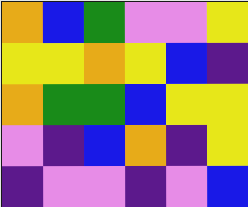[["orange", "blue", "green", "violet", "violet", "yellow"], ["yellow", "yellow", "orange", "yellow", "blue", "indigo"], ["orange", "green", "green", "blue", "yellow", "yellow"], ["violet", "indigo", "blue", "orange", "indigo", "yellow"], ["indigo", "violet", "violet", "indigo", "violet", "blue"]]